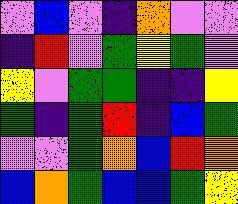[["violet", "blue", "violet", "indigo", "orange", "violet", "violet"], ["indigo", "red", "violet", "green", "yellow", "green", "violet"], ["yellow", "violet", "green", "green", "indigo", "indigo", "yellow"], ["green", "indigo", "green", "red", "indigo", "blue", "green"], ["violet", "violet", "green", "orange", "blue", "red", "orange"], ["blue", "orange", "green", "blue", "blue", "green", "yellow"]]